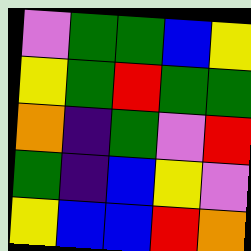[["violet", "green", "green", "blue", "yellow"], ["yellow", "green", "red", "green", "green"], ["orange", "indigo", "green", "violet", "red"], ["green", "indigo", "blue", "yellow", "violet"], ["yellow", "blue", "blue", "red", "orange"]]